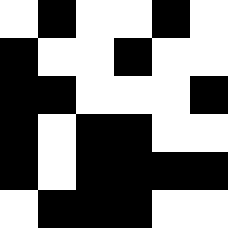[["white", "black", "white", "white", "black", "white"], ["black", "white", "white", "black", "white", "white"], ["black", "black", "white", "white", "white", "black"], ["black", "white", "black", "black", "white", "white"], ["black", "white", "black", "black", "black", "black"], ["white", "black", "black", "black", "white", "white"]]